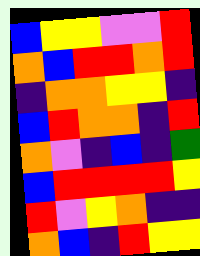[["blue", "yellow", "yellow", "violet", "violet", "red"], ["orange", "blue", "red", "red", "orange", "red"], ["indigo", "orange", "orange", "yellow", "yellow", "indigo"], ["blue", "red", "orange", "orange", "indigo", "red"], ["orange", "violet", "indigo", "blue", "indigo", "green"], ["blue", "red", "red", "red", "red", "yellow"], ["red", "violet", "yellow", "orange", "indigo", "indigo"], ["orange", "blue", "indigo", "red", "yellow", "yellow"]]